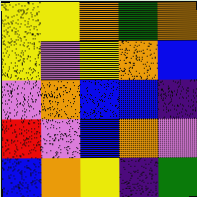[["yellow", "yellow", "orange", "green", "orange"], ["yellow", "violet", "yellow", "orange", "blue"], ["violet", "orange", "blue", "blue", "indigo"], ["red", "violet", "blue", "orange", "violet"], ["blue", "orange", "yellow", "indigo", "green"]]